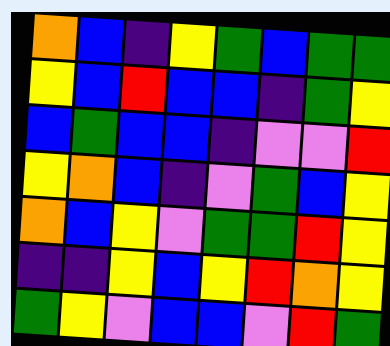[["orange", "blue", "indigo", "yellow", "green", "blue", "green", "green"], ["yellow", "blue", "red", "blue", "blue", "indigo", "green", "yellow"], ["blue", "green", "blue", "blue", "indigo", "violet", "violet", "red"], ["yellow", "orange", "blue", "indigo", "violet", "green", "blue", "yellow"], ["orange", "blue", "yellow", "violet", "green", "green", "red", "yellow"], ["indigo", "indigo", "yellow", "blue", "yellow", "red", "orange", "yellow"], ["green", "yellow", "violet", "blue", "blue", "violet", "red", "green"]]